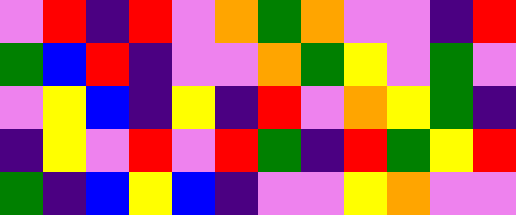[["violet", "red", "indigo", "red", "violet", "orange", "green", "orange", "violet", "violet", "indigo", "red"], ["green", "blue", "red", "indigo", "violet", "violet", "orange", "green", "yellow", "violet", "green", "violet"], ["violet", "yellow", "blue", "indigo", "yellow", "indigo", "red", "violet", "orange", "yellow", "green", "indigo"], ["indigo", "yellow", "violet", "red", "violet", "red", "green", "indigo", "red", "green", "yellow", "red"], ["green", "indigo", "blue", "yellow", "blue", "indigo", "violet", "violet", "yellow", "orange", "violet", "violet"]]